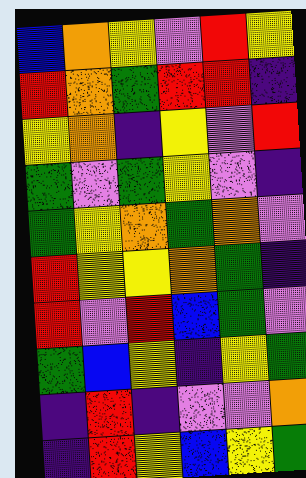[["blue", "orange", "yellow", "violet", "red", "yellow"], ["red", "orange", "green", "red", "red", "indigo"], ["yellow", "orange", "indigo", "yellow", "violet", "red"], ["green", "violet", "green", "yellow", "violet", "indigo"], ["green", "yellow", "orange", "green", "orange", "violet"], ["red", "yellow", "yellow", "orange", "green", "indigo"], ["red", "violet", "red", "blue", "green", "violet"], ["green", "blue", "yellow", "indigo", "yellow", "green"], ["indigo", "red", "indigo", "violet", "violet", "orange"], ["indigo", "red", "yellow", "blue", "yellow", "green"]]